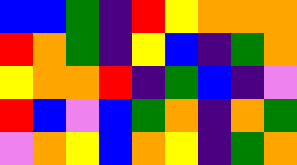[["blue", "blue", "green", "indigo", "red", "yellow", "orange", "orange", "orange"], ["red", "orange", "green", "indigo", "yellow", "blue", "indigo", "green", "orange"], ["yellow", "orange", "orange", "red", "indigo", "green", "blue", "indigo", "violet"], ["red", "blue", "violet", "blue", "green", "orange", "indigo", "orange", "green"], ["violet", "orange", "yellow", "blue", "orange", "yellow", "indigo", "green", "orange"]]